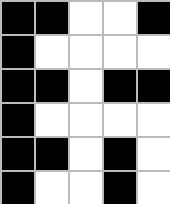[["black", "black", "white", "white", "black"], ["black", "white", "white", "white", "white"], ["black", "black", "white", "black", "black"], ["black", "white", "white", "white", "white"], ["black", "black", "white", "black", "white"], ["black", "white", "white", "black", "white"]]